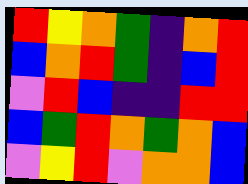[["red", "yellow", "orange", "green", "indigo", "orange", "red"], ["blue", "orange", "red", "green", "indigo", "blue", "red"], ["violet", "red", "blue", "indigo", "indigo", "red", "red"], ["blue", "green", "red", "orange", "green", "orange", "blue"], ["violet", "yellow", "red", "violet", "orange", "orange", "blue"]]